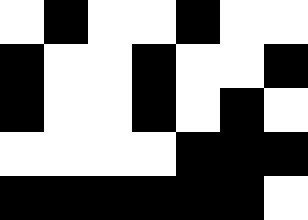[["white", "black", "white", "white", "black", "white", "white"], ["black", "white", "white", "black", "white", "white", "black"], ["black", "white", "white", "black", "white", "black", "white"], ["white", "white", "white", "white", "black", "black", "black"], ["black", "black", "black", "black", "black", "black", "white"]]